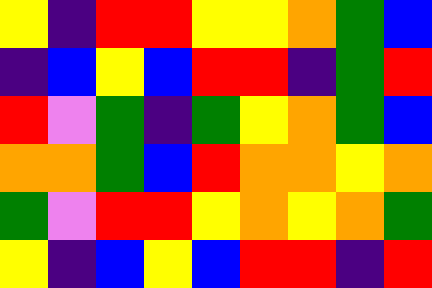[["yellow", "indigo", "red", "red", "yellow", "yellow", "orange", "green", "blue"], ["indigo", "blue", "yellow", "blue", "red", "red", "indigo", "green", "red"], ["red", "violet", "green", "indigo", "green", "yellow", "orange", "green", "blue"], ["orange", "orange", "green", "blue", "red", "orange", "orange", "yellow", "orange"], ["green", "violet", "red", "red", "yellow", "orange", "yellow", "orange", "green"], ["yellow", "indigo", "blue", "yellow", "blue", "red", "red", "indigo", "red"]]